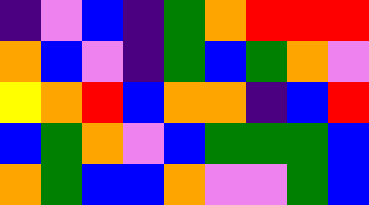[["indigo", "violet", "blue", "indigo", "green", "orange", "red", "red", "red"], ["orange", "blue", "violet", "indigo", "green", "blue", "green", "orange", "violet"], ["yellow", "orange", "red", "blue", "orange", "orange", "indigo", "blue", "red"], ["blue", "green", "orange", "violet", "blue", "green", "green", "green", "blue"], ["orange", "green", "blue", "blue", "orange", "violet", "violet", "green", "blue"]]